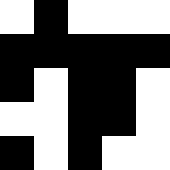[["white", "black", "white", "white", "white"], ["black", "black", "black", "black", "black"], ["black", "white", "black", "black", "white"], ["white", "white", "black", "black", "white"], ["black", "white", "black", "white", "white"]]